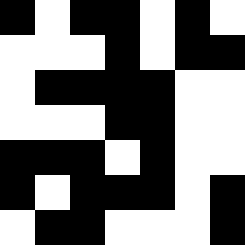[["black", "white", "black", "black", "white", "black", "white"], ["white", "white", "white", "black", "white", "black", "black"], ["white", "black", "black", "black", "black", "white", "white"], ["white", "white", "white", "black", "black", "white", "white"], ["black", "black", "black", "white", "black", "white", "white"], ["black", "white", "black", "black", "black", "white", "black"], ["white", "black", "black", "white", "white", "white", "black"]]